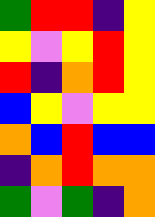[["green", "red", "red", "indigo", "yellow"], ["yellow", "violet", "yellow", "red", "yellow"], ["red", "indigo", "orange", "red", "yellow"], ["blue", "yellow", "violet", "yellow", "yellow"], ["orange", "blue", "red", "blue", "blue"], ["indigo", "orange", "red", "orange", "orange"], ["green", "violet", "green", "indigo", "orange"]]